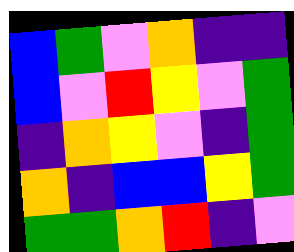[["blue", "green", "violet", "orange", "indigo", "indigo"], ["blue", "violet", "red", "yellow", "violet", "green"], ["indigo", "orange", "yellow", "violet", "indigo", "green"], ["orange", "indigo", "blue", "blue", "yellow", "green"], ["green", "green", "orange", "red", "indigo", "violet"]]